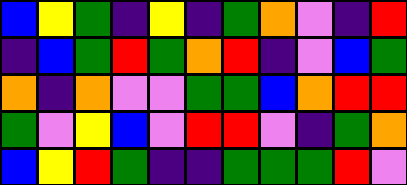[["blue", "yellow", "green", "indigo", "yellow", "indigo", "green", "orange", "violet", "indigo", "red"], ["indigo", "blue", "green", "red", "green", "orange", "red", "indigo", "violet", "blue", "green"], ["orange", "indigo", "orange", "violet", "violet", "green", "green", "blue", "orange", "red", "red"], ["green", "violet", "yellow", "blue", "violet", "red", "red", "violet", "indigo", "green", "orange"], ["blue", "yellow", "red", "green", "indigo", "indigo", "green", "green", "green", "red", "violet"]]